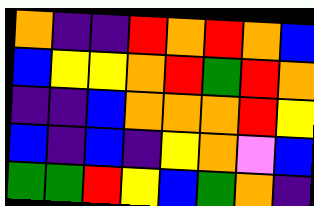[["orange", "indigo", "indigo", "red", "orange", "red", "orange", "blue"], ["blue", "yellow", "yellow", "orange", "red", "green", "red", "orange"], ["indigo", "indigo", "blue", "orange", "orange", "orange", "red", "yellow"], ["blue", "indigo", "blue", "indigo", "yellow", "orange", "violet", "blue"], ["green", "green", "red", "yellow", "blue", "green", "orange", "indigo"]]